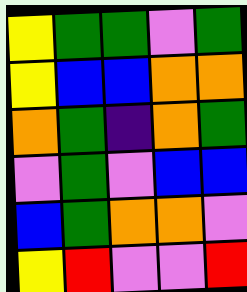[["yellow", "green", "green", "violet", "green"], ["yellow", "blue", "blue", "orange", "orange"], ["orange", "green", "indigo", "orange", "green"], ["violet", "green", "violet", "blue", "blue"], ["blue", "green", "orange", "orange", "violet"], ["yellow", "red", "violet", "violet", "red"]]